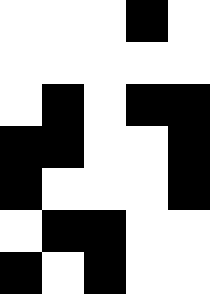[["white", "white", "white", "black", "white"], ["white", "white", "white", "white", "white"], ["white", "black", "white", "black", "black"], ["black", "black", "white", "white", "black"], ["black", "white", "white", "white", "black"], ["white", "black", "black", "white", "white"], ["black", "white", "black", "white", "white"]]